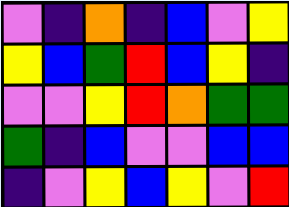[["violet", "indigo", "orange", "indigo", "blue", "violet", "yellow"], ["yellow", "blue", "green", "red", "blue", "yellow", "indigo"], ["violet", "violet", "yellow", "red", "orange", "green", "green"], ["green", "indigo", "blue", "violet", "violet", "blue", "blue"], ["indigo", "violet", "yellow", "blue", "yellow", "violet", "red"]]